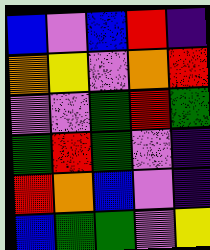[["blue", "violet", "blue", "red", "indigo"], ["orange", "yellow", "violet", "orange", "red"], ["violet", "violet", "green", "red", "green"], ["green", "red", "green", "violet", "indigo"], ["red", "orange", "blue", "violet", "indigo"], ["blue", "green", "green", "violet", "yellow"]]